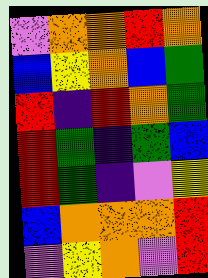[["violet", "orange", "orange", "red", "orange"], ["blue", "yellow", "orange", "blue", "green"], ["red", "indigo", "red", "orange", "green"], ["red", "green", "indigo", "green", "blue"], ["red", "green", "indigo", "violet", "yellow"], ["blue", "orange", "orange", "orange", "red"], ["violet", "yellow", "orange", "violet", "red"]]